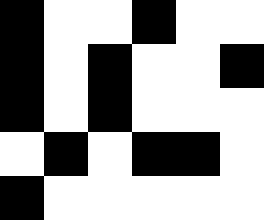[["black", "white", "white", "black", "white", "white"], ["black", "white", "black", "white", "white", "black"], ["black", "white", "black", "white", "white", "white"], ["white", "black", "white", "black", "black", "white"], ["black", "white", "white", "white", "white", "white"]]